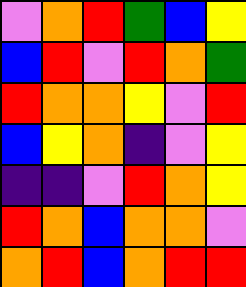[["violet", "orange", "red", "green", "blue", "yellow"], ["blue", "red", "violet", "red", "orange", "green"], ["red", "orange", "orange", "yellow", "violet", "red"], ["blue", "yellow", "orange", "indigo", "violet", "yellow"], ["indigo", "indigo", "violet", "red", "orange", "yellow"], ["red", "orange", "blue", "orange", "orange", "violet"], ["orange", "red", "blue", "orange", "red", "red"]]